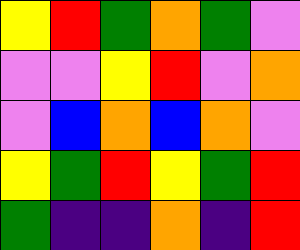[["yellow", "red", "green", "orange", "green", "violet"], ["violet", "violet", "yellow", "red", "violet", "orange"], ["violet", "blue", "orange", "blue", "orange", "violet"], ["yellow", "green", "red", "yellow", "green", "red"], ["green", "indigo", "indigo", "orange", "indigo", "red"]]